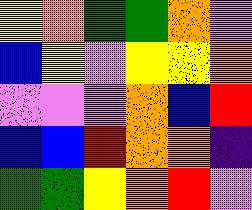[["yellow", "orange", "green", "green", "orange", "violet"], ["blue", "yellow", "violet", "yellow", "yellow", "orange"], ["violet", "violet", "violet", "orange", "blue", "red"], ["blue", "blue", "red", "orange", "orange", "indigo"], ["green", "green", "yellow", "orange", "red", "violet"]]